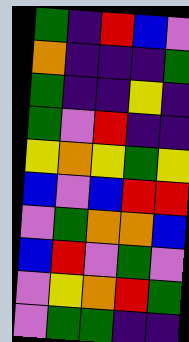[["green", "indigo", "red", "blue", "violet"], ["orange", "indigo", "indigo", "indigo", "green"], ["green", "indigo", "indigo", "yellow", "indigo"], ["green", "violet", "red", "indigo", "indigo"], ["yellow", "orange", "yellow", "green", "yellow"], ["blue", "violet", "blue", "red", "red"], ["violet", "green", "orange", "orange", "blue"], ["blue", "red", "violet", "green", "violet"], ["violet", "yellow", "orange", "red", "green"], ["violet", "green", "green", "indigo", "indigo"]]